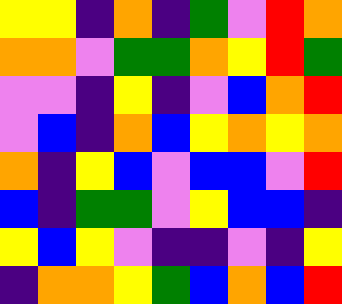[["yellow", "yellow", "indigo", "orange", "indigo", "green", "violet", "red", "orange"], ["orange", "orange", "violet", "green", "green", "orange", "yellow", "red", "green"], ["violet", "violet", "indigo", "yellow", "indigo", "violet", "blue", "orange", "red"], ["violet", "blue", "indigo", "orange", "blue", "yellow", "orange", "yellow", "orange"], ["orange", "indigo", "yellow", "blue", "violet", "blue", "blue", "violet", "red"], ["blue", "indigo", "green", "green", "violet", "yellow", "blue", "blue", "indigo"], ["yellow", "blue", "yellow", "violet", "indigo", "indigo", "violet", "indigo", "yellow"], ["indigo", "orange", "orange", "yellow", "green", "blue", "orange", "blue", "red"]]